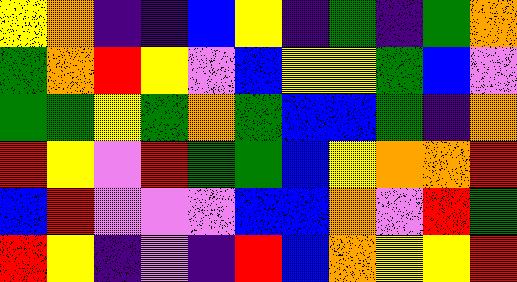[["yellow", "orange", "indigo", "indigo", "blue", "yellow", "indigo", "green", "indigo", "green", "orange"], ["green", "orange", "red", "yellow", "violet", "blue", "yellow", "yellow", "green", "blue", "violet"], ["green", "green", "yellow", "green", "orange", "green", "blue", "blue", "green", "indigo", "orange"], ["red", "yellow", "violet", "red", "green", "green", "blue", "yellow", "orange", "orange", "red"], ["blue", "red", "violet", "violet", "violet", "blue", "blue", "orange", "violet", "red", "green"], ["red", "yellow", "indigo", "violet", "indigo", "red", "blue", "orange", "yellow", "yellow", "red"]]